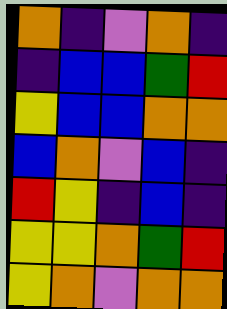[["orange", "indigo", "violet", "orange", "indigo"], ["indigo", "blue", "blue", "green", "red"], ["yellow", "blue", "blue", "orange", "orange"], ["blue", "orange", "violet", "blue", "indigo"], ["red", "yellow", "indigo", "blue", "indigo"], ["yellow", "yellow", "orange", "green", "red"], ["yellow", "orange", "violet", "orange", "orange"]]